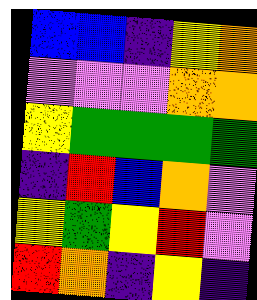[["blue", "blue", "indigo", "yellow", "orange"], ["violet", "violet", "violet", "orange", "orange"], ["yellow", "green", "green", "green", "green"], ["indigo", "red", "blue", "orange", "violet"], ["yellow", "green", "yellow", "red", "violet"], ["red", "orange", "indigo", "yellow", "indigo"]]